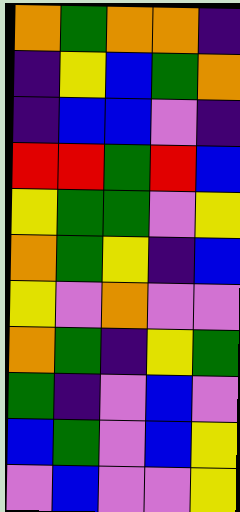[["orange", "green", "orange", "orange", "indigo"], ["indigo", "yellow", "blue", "green", "orange"], ["indigo", "blue", "blue", "violet", "indigo"], ["red", "red", "green", "red", "blue"], ["yellow", "green", "green", "violet", "yellow"], ["orange", "green", "yellow", "indigo", "blue"], ["yellow", "violet", "orange", "violet", "violet"], ["orange", "green", "indigo", "yellow", "green"], ["green", "indigo", "violet", "blue", "violet"], ["blue", "green", "violet", "blue", "yellow"], ["violet", "blue", "violet", "violet", "yellow"]]